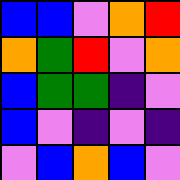[["blue", "blue", "violet", "orange", "red"], ["orange", "green", "red", "violet", "orange"], ["blue", "green", "green", "indigo", "violet"], ["blue", "violet", "indigo", "violet", "indigo"], ["violet", "blue", "orange", "blue", "violet"]]